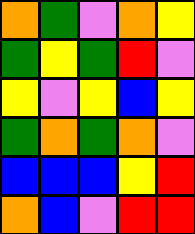[["orange", "green", "violet", "orange", "yellow"], ["green", "yellow", "green", "red", "violet"], ["yellow", "violet", "yellow", "blue", "yellow"], ["green", "orange", "green", "orange", "violet"], ["blue", "blue", "blue", "yellow", "red"], ["orange", "blue", "violet", "red", "red"]]